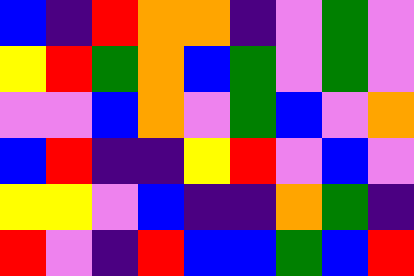[["blue", "indigo", "red", "orange", "orange", "indigo", "violet", "green", "violet"], ["yellow", "red", "green", "orange", "blue", "green", "violet", "green", "violet"], ["violet", "violet", "blue", "orange", "violet", "green", "blue", "violet", "orange"], ["blue", "red", "indigo", "indigo", "yellow", "red", "violet", "blue", "violet"], ["yellow", "yellow", "violet", "blue", "indigo", "indigo", "orange", "green", "indigo"], ["red", "violet", "indigo", "red", "blue", "blue", "green", "blue", "red"]]